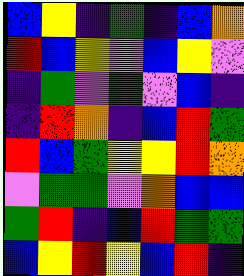[["blue", "yellow", "indigo", "green", "indigo", "blue", "orange"], ["red", "blue", "yellow", "violet", "blue", "yellow", "violet"], ["indigo", "green", "violet", "green", "violet", "blue", "indigo"], ["indigo", "red", "orange", "indigo", "blue", "red", "green"], ["red", "blue", "green", "yellow", "yellow", "red", "orange"], ["violet", "green", "green", "violet", "orange", "blue", "blue"], ["green", "red", "indigo", "blue", "red", "green", "green"], ["blue", "yellow", "red", "yellow", "blue", "red", "indigo"]]